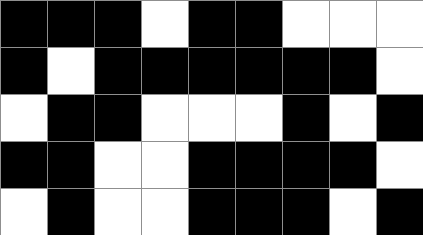[["black", "black", "black", "white", "black", "black", "white", "white", "white"], ["black", "white", "black", "black", "black", "black", "black", "black", "white"], ["white", "black", "black", "white", "white", "white", "black", "white", "black"], ["black", "black", "white", "white", "black", "black", "black", "black", "white"], ["white", "black", "white", "white", "black", "black", "black", "white", "black"]]